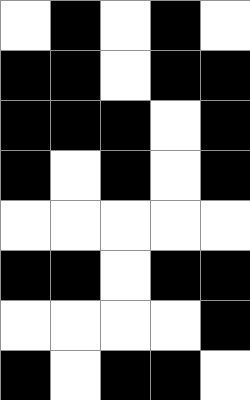[["white", "black", "white", "black", "white"], ["black", "black", "white", "black", "black"], ["black", "black", "black", "white", "black"], ["black", "white", "black", "white", "black"], ["white", "white", "white", "white", "white"], ["black", "black", "white", "black", "black"], ["white", "white", "white", "white", "black"], ["black", "white", "black", "black", "white"]]